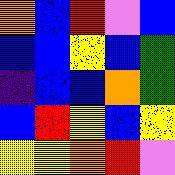[["orange", "blue", "red", "violet", "blue"], ["blue", "blue", "yellow", "blue", "green"], ["indigo", "blue", "blue", "orange", "green"], ["blue", "red", "yellow", "blue", "yellow"], ["yellow", "yellow", "orange", "red", "violet"]]